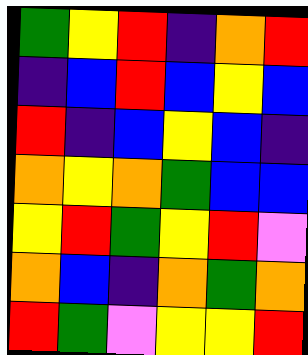[["green", "yellow", "red", "indigo", "orange", "red"], ["indigo", "blue", "red", "blue", "yellow", "blue"], ["red", "indigo", "blue", "yellow", "blue", "indigo"], ["orange", "yellow", "orange", "green", "blue", "blue"], ["yellow", "red", "green", "yellow", "red", "violet"], ["orange", "blue", "indigo", "orange", "green", "orange"], ["red", "green", "violet", "yellow", "yellow", "red"]]